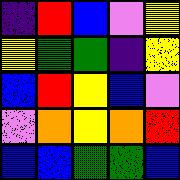[["indigo", "red", "blue", "violet", "yellow"], ["yellow", "green", "green", "indigo", "yellow"], ["blue", "red", "yellow", "blue", "violet"], ["violet", "orange", "yellow", "orange", "red"], ["blue", "blue", "green", "green", "blue"]]